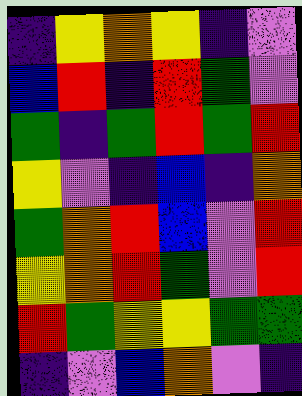[["indigo", "yellow", "orange", "yellow", "indigo", "violet"], ["blue", "red", "indigo", "red", "green", "violet"], ["green", "indigo", "green", "red", "green", "red"], ["yellow", "violet", "indigo", "blue", "indigo", "orange"], ["green", "orange", "red", "blue", "violet", "red"], ["yellow", "orange", "red", "green", "violet", "red"], ["red", "green", "yellow", "yellow", "green", "green"], ["indigo", "violet", "blue", "orange", "violet", "indigo"]]